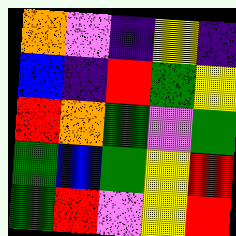[["orange", "violet", "indigo", "yellow", "indigo"], ["blue", "indigo", "red", "green", "yellow"], ["red", "orange", "green", "violet", "green"], ["green", "blue", "green", "yellow", "red"], ["green", "red", "violet", "yellow", "red"]]